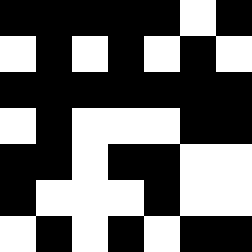[["black", "black", "black", "black", "black", "white", "black"], ["white", "black", "white", "black", "white", "black", "white"], ["black", "black", "black", "black", "black", "black", "black"], ["white", "black", "white", "white", "white", "black", "black"], ["black", "black", "white", "black", "black", "white", "white"], ["black", "white", "white", "white", "black", "white", "white"], ["white", "black", "white", "black", "white", "black", "black"]]